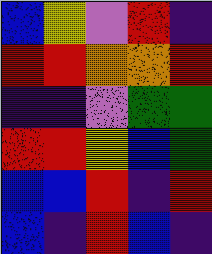[["blue", "yellow", "violet", "red", "indigo"], ["red", "red", "orange", "orange", "red"], ["indigo", "indigo", "violet", "green", "green"], ["red", "red", "yellow", "blue", "green"], ["blue", "blue", "red", "indigo", "red"], ["blue", "indigo", "red", "blue", "indigo"]]